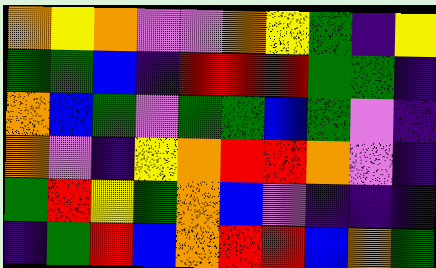[["orange", "yellow", "orange", "violet", "violet", "orange", "yellow", "green", "indigo", "yellow"], ["green", "green", "blue", "indigo", "red", "red", "red", "green", "green", "indigo"], ["orange", "blue", "green", "violet", "green", "green", "blue", "green", "violet", "indigo"], ["orange", "violet", "indigo", "yellow", "orange", "red", "red", "orange", "violet", "indigo"], ["green", "red", "yellow", "green", "orange", "blue", "violet", "indigo", "indigo", "indigo"], ["indigo", "green", "red", "blue", "orange", "red", "red", "blue", "orange", "green"]]